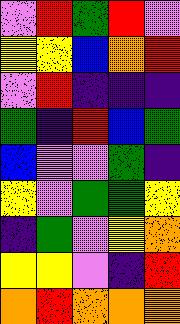[["violet", "red", "green", "red", "violet"], ["yellow", "yellow", "blue", "orange", "red"], ["violet", "red", "indigo", "indigo", "indigo"], ["green", "indigo", "red", "blue", "green"], ["blue", "violet", "violet", "green", "indigo"], ["yellow", "violet", "green", "green", "yellow"], ["indigo", "green", "violet", "yellow", "orange"], ["yellow", "yellow", "violet", "indigo", "red"], ["orange", "red", "orange", "orange", "orange"]]